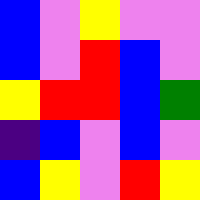[["blue", "violet", "yellow", "violet", "violet"], ["blue", "violet", "red", "blue", "violet"], ["yellow", "red", "red", "blue", "green"], ["indigo", "blue", "violet", "blue", "violet"], ["blue", "yellow", "violet", "red", "yellow"]]